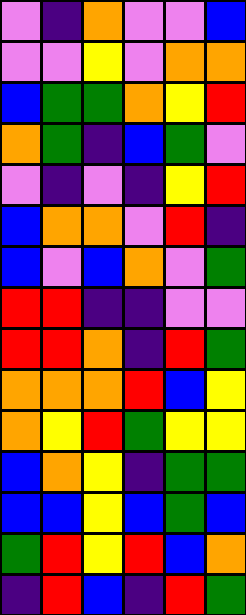[["violet", "indigo", "orange", "violet", "violet", "blue"], ["violet", "violet", "yellow", "violet", "orange", "orange"], ["blue", "green", "green", "orange", "yellow", "red"], ["orange", "green", "indigo", "blue", "green", "violet"], ["violet", "indigo", "violet", "indigo", "yellow", "red"], ["blue", "orange", "orange", "violet", "red", "indigo"], ["blue", "violet", "blue", "orange", "violet", "green"], ["red", "red", "indigo", "indigo", "violet", "violet"], ["red", "red", "orange", "indigo", "red", "green"], ["orange", "orange", "orange", "red", "blue", "yellow"], ["orange", "yellow", "red", "green", "yellow", "yellow"], ["blue", "orange", "yellow", "indigo", "green", "green"], ["blue", "blue", "yellow", "blue", "green", "blue"], ["green", "red", "yellow", "red", "blue", "orange"], ["indigo", "red", "blue", "indigo", "red", "green"]]